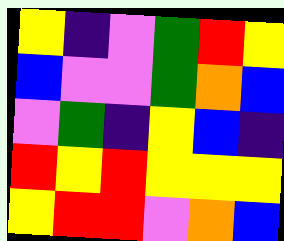[["yellow", "indigo", "violet", "green", "red", "yellow"], ["blue", "violet", "violet", "green", "orange", "blue"], ["violet", "green", "indigo", "yellow", "blue", "indigo"], ["red", "yellow", "red", "yellow", "yellow", "yellow"], ["yellow", "red", "red", "violet", "orange", "blue"]]